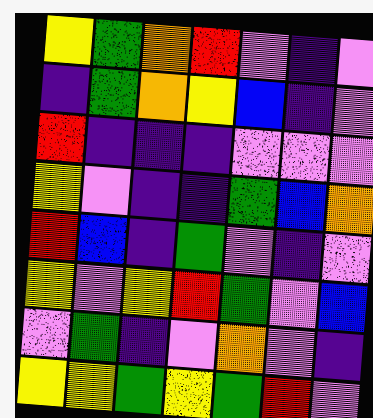[["yellow", "green", "orange", "red", "violet", "indigo", "violet"], ["indigo", "green", "orange", "yellow", "blue", "indigo", "violet"], ["red", "indigo", "indigo", "indigo", "violet", "violet", "violet"], ["yellow", "violet", "indigo", "indigo", "green", "blue", "orange"], ["red", "blue", "indigo", "green", "violet", "indigo", "violet"], ["yellow", "violet", "yellow", "red", "green", "violet", "blue"], ["violet", "green", "indigo", "violet", "orange", "violet", "indigo"], ["yellow", "yellow", "green", "yellow", "green", "red", "violet"]]